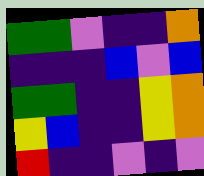[["green", "green", "violet", "indigo", "indigo", "orange"], ["indigo", "indigo", "indigo", "blue", "violet", "blue"], ["green", "green", "indigo", "indigo", "yellow", "orange"], ["yellow", "blue", "indigo", "indigo", "yellow", "orange"], ["red", "indigo", "indigo", "violet", "indigo", "violet"]]